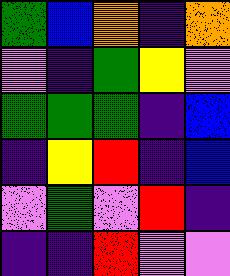[["green", "blue", "orange", "indigo", "orange"], ["violet", "indigo", "green", "yellow", "violet"], ["green", "green", "green", "indigo", "blue"], ["indigo", "yellow", "red", "indigo", "blue"], ["violet", "green", "violet", "red", "indigo"], ["indigo", "indigo", "red", "violet", "violet"]]